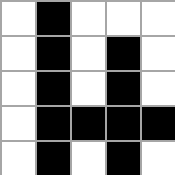[["white", "black", "white", "white", "white"], ["white", "black", "white", "black", "white"], ["white", "black", "white", "black", "white"], ["white", "black", "black", "black", "black"], ["white", "black", "white", "black", "white"]]